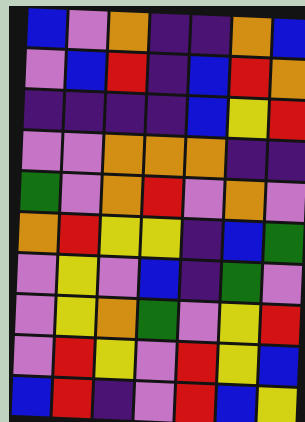[["blue", "violet", "orange", "indigo", "indigo", "orange", "blue"], ["violet", "blue", "red", "indigo", "blue", "red", "orange"], ["indigo", "indigo", "indigo", "indigo", "blue", "yellow", "red"], ["violet", "violet", "orange", "orange", "orange", "indigo", "indigo"], ["green", "violet", "orange", "red", "violet", "orange", "violet"], ["orange", "red", "yellow", "yellow", "indigo", "blue", "green"], ["violet", "yellow", "violet", "blue", "indigo", "green", "violet"], ["violet", "yellow", "orange", "green", "violet", "yellow", "red"], ["violet", "red", "yellow", "violet", "red", "yellow", "blue"], ["blue", "red", "indigo", "violet", "red", "blue", "yellow"]]